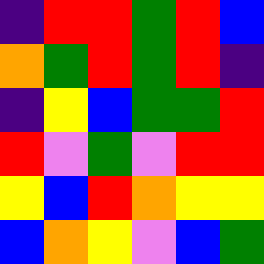[["indigo", "red", "red", "green", "red", "blue"], ["orange", "green", "red", "green", "red", "indigo"], ["indigo", "yellow", "blue", "green", "green", "red"], ["red", "violet", "green", "violet", "red", "red"], ["yellow", "blue", "red", "orange", "yellow", "yellow"], ["blue", "orange", "yellow", "violet", "blue", "green"]]